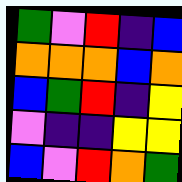[["green", "violet", "red", "indigo", "blue"], ["orange", "orange", "orange", "blue", "orange"], ["blue", "green", "red", "indigo", "yellow"], ["violet", "indigo", "indigo", "yellow", "yellow"], ["blue", "violet", "red", "orange", "green"]]